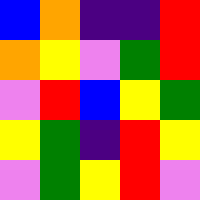[["blue", "orange", "indigo", "indigo", "red"], ["orange", "yellow", "violet", "green", "red"], ["violet", "red", "blue", "yellow", "green"], ["yellow", "green", "indigo", "red", "yellow"], ["violet", "green", "yellow", "red", "violet"]]